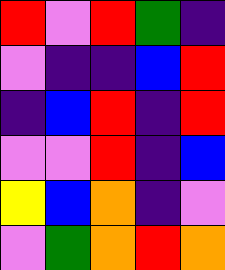[["red", "violet", "red", "green", "indigo"], ["violet", "indigo", "indigo", "blue", "red"], ["indigo", "blue", "red", "indigo", "red"], ["violet", "violet", "red", "indigo", "blue"], ["yellow", "blue", "orange", "indigo", "violet"], ["violet", "green", "orange", "red", "orange"]]